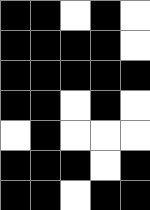[["black", "black", "white", "black", "white"], ["black", "black", "black", "black", "white"], ["black", "black", "black", "black", "black"], ["black", "black", "white", "black", "white"], ["white", "black", "white", "white", "white"], ["black", "black", "black", "white", "black"], ["black", "black", "white", "black", "black"]]